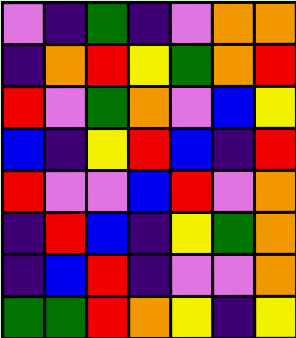[["violet", "indigo", "green", "indigo", "violet", "orange", "orange"], ["indigo", "orange", "red", "yellow", "green", "orange", "red"], ["red", "violet", "green", "orange", "violet", "blue", "yellow"], ["blue", "indigo", "yellow", "red", "blue", "indigo", "red"], ["red", "violet", "violet", "blue", "red", "violet", "orange"], ["indigo", "red", "blue", "indigo", "yellow", "green", "orange"], ["indigo", "blue", "red", "indigo", "violet", "violet", "orange"], ["green", "green", "red", "orange", "yellow", "indigo", "yellow"]]